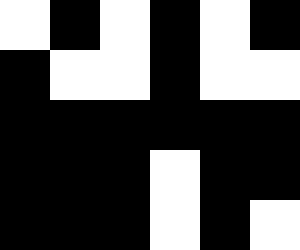[["white", "black", "white", "black", "white", "black"], ["black", "white", "white", "black", "white", "white"], ["black", "black", "black", "black", "black", "black"], ["black", "black", "black", "white", "black", "black"], ["black", "black", "black", "white", "black", "white"]]